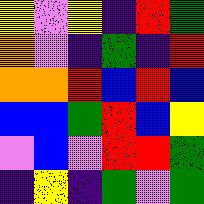[["yellow", "violet", "yellow", "indigo", "red", "green"], ["orange", "violet", "indigo", "green", "indigo", "red"], ["orange", "orange", "red", "blue", "red", "blue"], ["blue", "blue", "green", "red", "blue", "yellow"], ["violet", "blue", "violet", "red", "red", "green"], ["indigo", "yellow", "indigo", "green", "violet", "green"]]